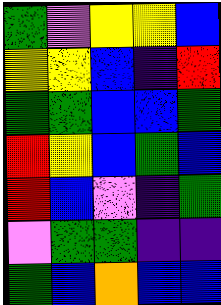[["green", "violet", "yellow", "yellow", "blue"], ["yellow", "yellow", "blue", "indigo", "red"], ["green", "green", "blue", "blue", "green"], ["red", "yellow", "blue", "green", "blue"], ["red", "blue", "violet", "indigo", "green"], ["violet", "green", "green", "indigo", "indigo"], ["green", "blue", "orange", "blue", "blue"]]